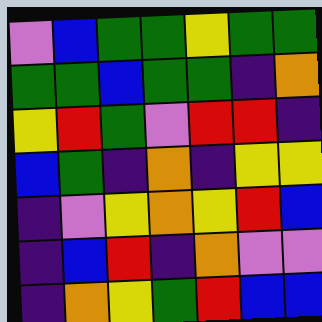[["violet", "blue", "green", "green", "yellow", "green", "green"], ["green", "green", "blue", "green", "green", "indigo", "orange"], ["yellow", "red", "green", "violet", "red", "red", "indigo"], ["blue", "green", "indigo", "orange", "indigo", "yellow", "yellow"], ["indigo", "violet", "yellow", "orange", "yellow", "red", "blue"], ["indigo", "blue", "red", "indigo", "orange", "violet", "violet"], ["indigo", "orange", "yellow", "green", "red", "blue", "blue"]]